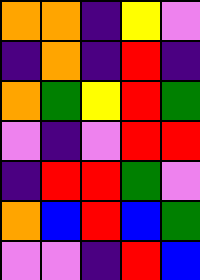[["orange", "orange", "indigo", "yellow", "violet"], ["indigo", "orange", "indigo", "red", "indigo"], ["orange", "green", "yellow", "red", "green"], ["violet", "indigo", "violet", "red", "red"], ["indigo", "red", "red", "green", "violet"], ["orange", "blue", "red", "blue", "green"], ["violet", "violet", "indigo", "red", "blue"]]